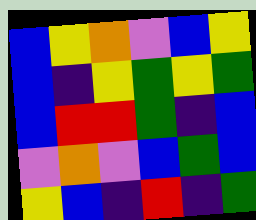[["blue", "yellow", "orange", "violet", "blue", "yellow"], ["blue", "indigo", "yellow", "green", "yellow", "green"], ["blue", "red", "red", "green", "indigo", "blue"], ["violet", "orange", "violet", "blue", "green", "blue"], ["yellow", "blue", "indigo", "red", "indigo", "green"]]